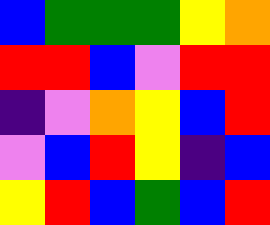[["blue", "green", "green", "green", "yellow", "orange"], ["red", "red", "blue", "violet", "red", "red"], ["indigo", "violet", "orange", "yellow", "blue", "red"], ["violet", "blue", "red", "yellow", "indigo", "blue"], ["yellow", "red", "blue", "green", "blue", "red"]]